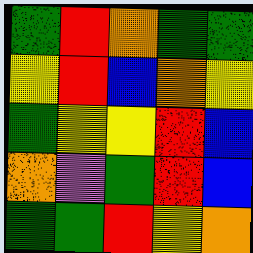[["green", "red", "orange", "green", "green"], ["yellow", "red", "blue", "orange", "yellow"], ["green", "yellow", "yellow", "red", "blue"], ["orange", "violet", "green", "red", "blue"], ["green", "green", "red", "yellow", "orange"]]